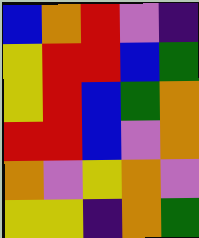[["blue", "orange", "red", "violet", "indigo"], ["yellow", "red", "red", "blue", "green"], ["yellow", "red", "blue", "green", "orange"], ["red", "red", "blue", "violet", "orange"], ["orange", "violet", "yellow", "orange", "violet"], ["yellow", "yellow", "indigo", "orange", "green"]]